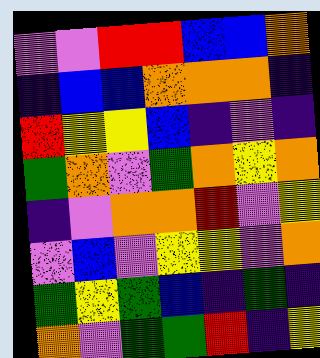[["violet", "violet", "red", "red", "blue", "blue", "orange"], ["indigo", "blue", "blue", "orange", "orange", "orange", "indigo"], ["red", "yellow", "yellow", "blue", "indigo", "violet", "indigo"], ["green", "orange", "violet", "green", "orange", "yellow", "orange"], ["indigo", "violet", "orange", "orange", "red", "violet", "yellow"], ["violet", "blue", "violet", "yellow", "yellow", "violet", "orange"], ["green", "yellow", "green", "blue", "indigo", "green", "indigo"], ["orange", "violet", "green", "green", "red", "indigo", "yellow"]]